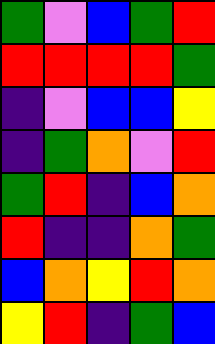[["green", "violet", "blue", "green", "red"], ["red", "red", "red", "red", "green"], ["indigo", "violet", "blue", "blue", "yellow"], ["indigo", "green", "orange", "violet", "red"], ["green", "red", "indigo", "blue", "orange"], ["red", "indigo", "indigo", "orange", "green"], ["blue", "orange", "yellow", "red", "orange"], ["yellow", "red", "indigo", "green", "blue"]]